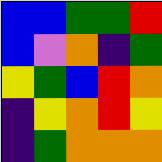[["blue", "blue", "green", "green", "red"], ["blue", "violet", "orange", "indigo", "green"], ["yellow", "green", "blue", "red", "orange"], ["indigo", "yellow", "orange", "red", "yellow"], ["indigo", "green", "orange", "orange", "orange"]]